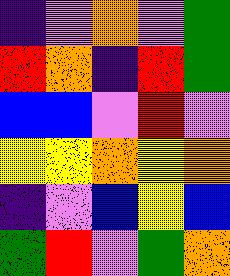[["indigo", "violet", "orange", "violet", "green"], ["red", "orange", "indigo", "red", "green"], ["blue", "blue", "violet", "red", "violet"], ["yellow", "yellow", "orange", "yellow", "orange"], ["indigo", "violet", "blue", "yellow", "blue"], ["green", "red", "violet", "green", "orange"]]